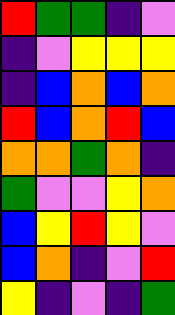[["red", "green", "green", "indigo", "violet"], ["indigo", "violet", "yellow", "yellow", "yellow"], ["indigo", "blue", "orange", "blue", "orange"], ["red", "blue", "orange", "red", "blue"], ["orange", "orange", "green", "orange", "indigo"], ["green", "violet", "violet", "yellow", "orange"], ["blue", "yellow", "red", "yellow", "violet"], ["blue", "orange", "indigo", "violet", "red"], ["yellow", "indigo", "violet", "indigo", "green"]]